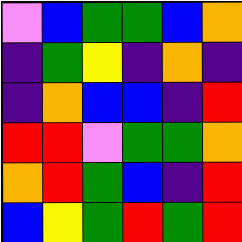[["violet", "blue", "green", "green", "blue", "orange"], ["indigo", "green", "yellow", "indigo", "orange", "indigo"], ["indigo", "orange", "blue", "blue", "indigo", "red"], ["red", "red", "violet", "green", "green", "orange"], ["orange", "red", "green", "blue", "indigo", "red"], ["blue", "yellow", "green", "red", "green", "red"]]